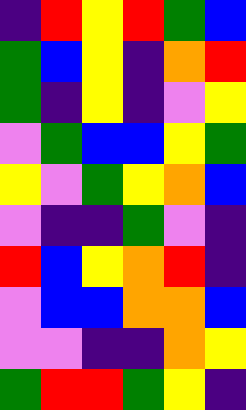[["indigo", "red", "yellow", "red", "green", "blue"], ["green", "blue", "yellow", "indigo", "orange", "red"], ["green", "indigo", "yellow", "indigo", "violet", "yellow"], ["violet", "green", "blue", "blue", "yellow", "green"], ["yellow", "violet", "green", "yellow", "orange", "blue"], ["violet", "indigo", "indigo", "green", "violet", "indigo"], ["red", "blue", "yellow", "orange", "red", "indigo"], ["violet", "blue", "blue", "orange", "orange", "blue"], ["violet", "violet", "indigo", "indigo", "orange", "yellow"], ["green", "red", "red", "green", "yellow", "indigo"]]